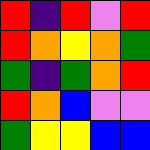[["red", "indigo", "red", "violet", "red"], ["red", "orange", "yellow", "orange", "green"], ["green", "indigo", "green", "orange", "red"], ["red", "orange", "blue", "violet", "violet"], ["green", "yellow", "yellow", "blue", "blue"]]